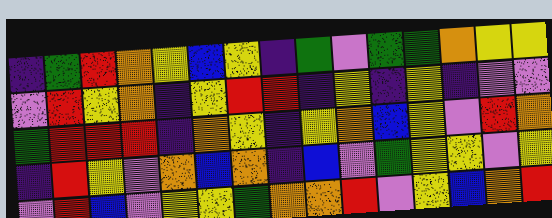[["indigo", "green", "red", "orange", "yellow", "blue", "yellow", "indigo", "green", "violet", "green", "green", "orange", "yellow", "yellow"], ["violet", "red", "yellow", "orange", "indigo", "yellow", "red", "red", "indigo", "yellow", "indigo", "yellow", "indigo", "violet", "violet"], ["green", "red", "red", "red", "indigo", "orange", "yellow", "indigo", "yellow", "orange", "blue", "yellow", "violet", "red", "orange"], ["indigo", "red", "yellow", "violet", "orange", "blue", "orange", "indigo", "blue", "violet", "green", "yellow", "yellow", "violet", "yellow"], ["violet", "red", "blue", "violet", "yellow", "yellow", "green", "orange", "orange", "red", "violet", "yellow", "blue", "orange", "red"]]